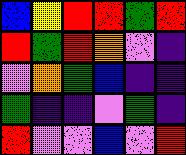[["blue", "yellow", "red", "red", "green", "red"], ["red", "green", "red", "orange", "violet", "indigo"], ["violet", "orange", "green", "blue", "indigo", "indigo"], ["green", "indigo", "indigo", "violet", "green", "indigo"], ["red", "violet", "violet", "blue", "violet", "red"]]